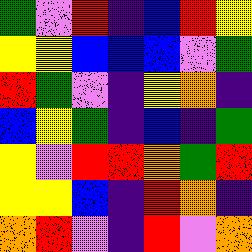[["green", "violet", "red", "indigo", "blue", "red", "yellow"], ["yellow", "yellow", "blue", "blue", "blue", "violet", "green"], ["red", "green", "violet", "indigo", "yellow", "orange", "indigo"], ["blue", "yellow", "green", "indigo", "blue", "indigo", "green"], ["yellow", "violet", "red", "red", "orange", "green", "red"], ["yellow", "yellow", "blue", "indigo", "red", "orange", "indigo"], ["orange", "red", "violet", "indigo", "red", "violet", "orange"]]